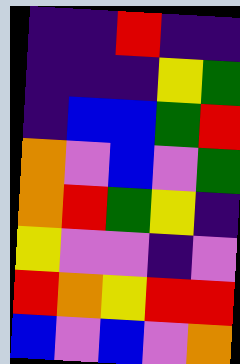[["indigo", "indigo", "red", "indigo", "indigo"], ["indigo", "indigo", "indigo", "yellow", "green"], ["indigo", "blue", "blue", "green", "red"], ["orange", "violet", "blue", "violet", "green"], ["orange", "red", "green", "yellow", "indigo"], ["yellow", "violet", "violet", "indigo", "violet"], ["red", "orange", "yellow", "red", "red"], ["blue", "violet", "blue", "violet", "orange"]]